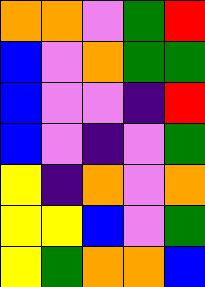[["orange", "orange", "violet", "green", "red"], ["blue", "violet", "orange", "green", "green"], ["blue", "violet", "violet", "indigo", "red"], ["blue", "violet", "indigo", "violet", "green"], ["yellow", "indigo", "orange", "violet", "orange"], ["yellow", "yellow", "blue", "violet", "green"], ["yellow", "green", "orange", "orange", "blue"]]